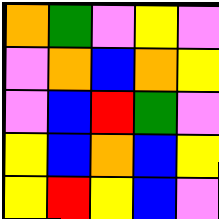[["orange", "green", "violet", "yellow", "violet"], ["violet", "orange", "blue", "orange", "yellow"], ["violet", "blue", "red", "green", "violet"], ["yellow", "blue", "orange", "blue", "yellow"], ["yellow", "red", "yellow", "blue", "violet"]]